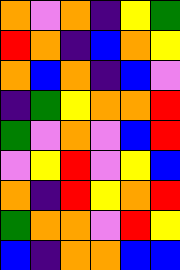[["orange", "violet", "orange", "indigo", "yellow", "green"], ["red", "orange", "indigo", "blue", "orange", "yellow"], ["orange", "blue", "orange", "indigo", "blue", "violet"], ["indigo", "green", "yellow", "orange", "orange", "red"], ["green", "violet", "orange", "violet", "blue", "red"], ["violet", "yellow", "red", "violet", "yellow", "blue"], ["orange", "indigo", "red", "yellow", "orange", "red"], ["green", "orange", "orange", "violet", "red", "yellow"], ["blue", "indigo", "orange", "orange", "blue", "blue"]]